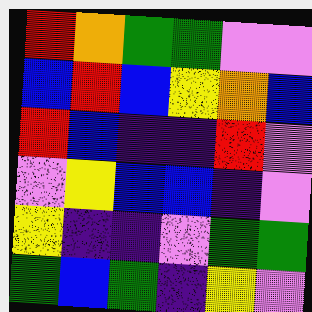[["red", "orange", "green", "green", "violet", "violet"], ["blue", "red", "blue", "yellow", "orange", "blue"], ["red", "blue", "indigo", "indigo", "red", "violet"], ["violet", "yellow", "blue", "blue", "indigo", "violet"], ["yellow", "indigo", "indigo", "violet", "green", "green"], ["green", "blue", "green", "indigo", "yellow", "violet"]]